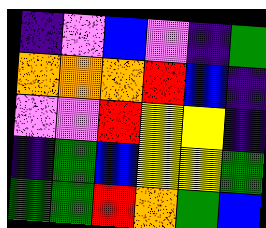[["indigo", "violet", "blue", "violet", "indigo", "green"], ["orange", "orange", "orange", "red", "blue", "indigo"], ["violet", "violet", "red", "yellow", "yellow", "indigo"], ["indigo", "green", "blue", "yellow", "yellow", "green"], ["green", "green", "red", "orange", "green", "blue"]]